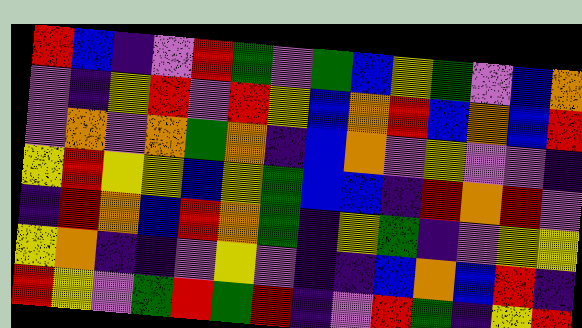[["red", "blue", "indigo", "violet", "red", "green", "violet", "green", "blue", "yellow", "green", "violet", "blue", "orange"], ["violet", "indigo", "yellow", "red", "violet", "red", "yellow", "blue", "orange", "red", "blue", "orange", "blue", "red"], ["violet", "orange", "violet", "orange", "green", "orange", "indigo", "blue", "orange", "violet", "yellow", "violet", "violet", "indigo"], ["yellow", "red", "yellow", "yellow", "blue", "yellow", "green", "blue", "blue", "indigo", "red", "orange", "red", "violet"], ["indigo", "red", "orange", "blue", "red", "orange", "green", "indigo", "yellow", "green", "indigo", "violet", "yellow", "yellow"], ["yellow", "orange", "indigo", "indigo", "violet", "yellow", "violet", "indigo", "indigo", "blue", "orange", "blue", "red", "indigo"], ["red", "yellow", "violet", "green", "red", "green", "red", "indigo", "violet", "red", "green", "indigo", "yellow", "red"]]